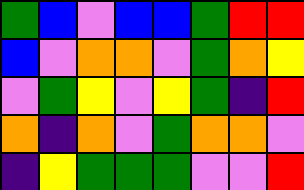[["green", "blue", "violet", "blue", "blue", "green", "red", "red"], ["blue", "violet", "orange", "orange", "violet", "green", "orange", "yellow"], ["violet", "green", "yellow", "violet", "yellow", "green", "indigo", "red"], ["orange", "indigo", "orange", "violet", "green", "orange", "orange", "violet"], ["indigo", "yellow", "green", "green", "green", "violet", "violet", "red"]]